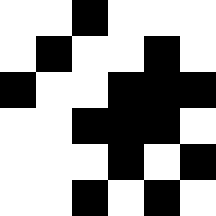[["white", "white", "black", "white", "white", "white"], ["white", "black", "white", "white", "black", "white"], ["black", "white", "white", "black", "black", "black"], ["white", "white", "black", "black", "black", "white"], ["white", "white", "white", "black", "white", "black"], ["white", "white", "black", "white", "black", "white"]]